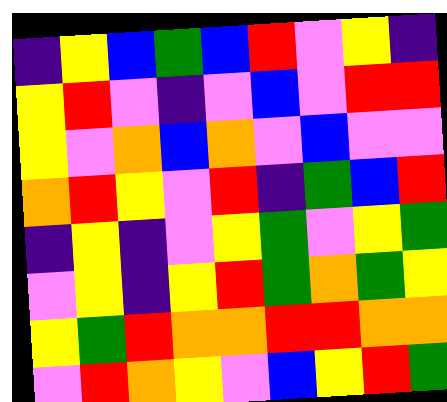[["indigo", "yellow", "blue", "green", "blue", "red", "violet", "yellow", "indigo"], ["yellow", "red", "violet", "indigo", "violet", "blue", "violet", "red", "red"], ["yellow", "violet", "orange", "blue", "orange", "violet", "blue", "violet", "violet"], ["orange", "red", "yellow", "violet", "red", "indigo", "green", "blue", "red"], ["indigo", "yellow", "indigo", "violet", "yellow", "green", "violet", "yellow", "green"], ["violet", "yellow", "indigo", "yellow", "red", "green", "orange", "green", "yellow"], ["yellow", "green", "red", "orange", "orange", "red", "red", "orange", "orange"], ["violet", "red", "orange", "yellow", "violet", "blue", "yellow", "red", "green"]]